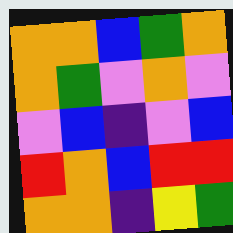[["orange", "orange", "blue", "green", "orange"], ["orange", "green", "violet", "orange", "violet"], ["violet", "blue", "indigo", "violet", "blue"], ["red", "orange", "blue", "red", "red"], ["orange", "orange", "indigo", "yellow", "green"]]